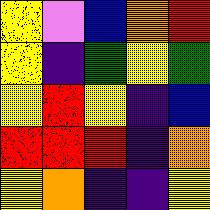[["yellow", "violet", "blue", "orange", "red"], ["yellow", "indigo", "green", "yellow", "green"], ["yellow", "red", "yellow", "indigo", "blue"], ["red", "red", "red", "indigo", "orange"], ["yellow", "orange", "indigo", "indigo", "yellow"]]